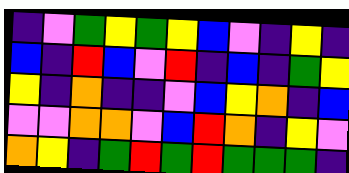[["indigo", "violet", "green", "yellow", "green", "yellow", "blue", "violet", "indigo", "yellow", "indigo"], ["blue", "indigo", "red", "blue", "violet", "red", "indigo", "blue", "indigo", "green", "yellow"], ["yellow", "indigo", "orange", "indigo", "indigo", "violet", "blue", "yellow", "orange", "indigo", "blue"], ["violet", "violet", "orange", "orange", "violet", "blue", "red", "orange", "indigo", "yellow", "violet"], ["orange", "yellow", "indigo", "green", "red", "green", "red", "green", "green", "green", "indigo"]]